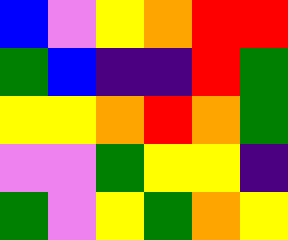[["blue", "violet", "yellow", "orange", "red", "red"], ["green", "blue", "indigo", "indigo", "red", "green"], ["yellow", "yellow", "orange", "red", "orange", "green"], ["violet", "violet", "green", "yellow", "yellow", "indigo"], ["green", "violet", "yellow", "green", "orange", "yellow"]]